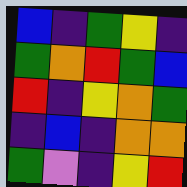[["blue", "indigo", "green", "yellow", "indigo"], ["green", "orange", "red", "green", "blue"], ["red", "indigo", "yellow", "orange", "green"], ["indigo", "blue", "indigo", "orange", "orange"], ["green", "violet", "indigo", "yellow", "red"]]